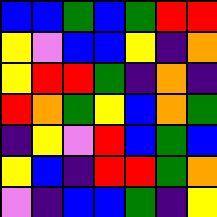[["blue", "blue", "green", "blue", "green", "red", "red"], ["yellow", "violet", "blue", "blue", "yellow", "indigo", "orange"], ["yellow", "red", "red", "green", "indigo", "orange", "indigo"], ["red", "orange", "green", "yellow", "blue", "orange", "green"], ["indigo", "yellow", "violet", "red", "blue", "green", "blue"], ["yellow", "blue", "indigo", "red", "red", "green", "orange"], ["violet", "indigo", "blue", "blue", "green", "indigo", "yellow"]]